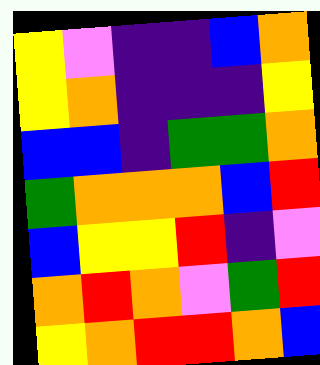[["yellow", "violet", "indigo", "indigo", "blue", "orange"], ["yellow", "orange", "indigo", "indigo", "indigo", "yellow"], ["blue", "blue", "indigo", "green", "green", "orange"], ["green", "orange", "orange", "orange", "blue", "red"], ["blue", "yellow", "yellow", "red", "indigo", "violet"], ["orange", "red", "orange", "violet", "green", "red"], ["yellow", "orange", "red", "red", "orange", "blue"]]